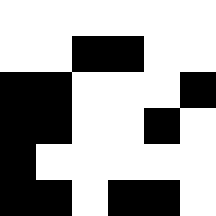[["white", "white", "white", "white", "white", "white"], ["white", "white", "black", "black", "white", "white"], ["black", "black", "white", "white", "white", "black"], ["black", "black", "white", "white", "black", "white"], ["black", "white", "white", "white", "white", "white"], ["black", "black", "white", "black", "black", "white"]]